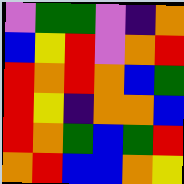[["violet", "green", "green", "violet", "indigo", "orange"], ["blue", "yellow", "red", "violet", "orange", "red"], ["red", "orange", "red", "orange", "blue", "green"], ["red", "yellow", "indigo", "orange", "orange", "blue"], ["red", "orange", "green", "blue", "green", "red"], ["orange", "red", "blue", "blue", "orange", "yellow"]]